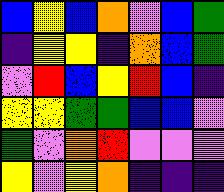[["blue", "yellow", "blue", "orange", "violet", "blue", "green"], ["indigo", "yellow", "yellow", "indigo", "orange", "blue", "green"], ["violet", "red", "blue", "yellow", "red", "blue", "indigo"], ["yellow", "yellow", "green", "green", "blue", "blue", "violet"], ["green", "violet", "orange", "red", "violet", "violet", "violet"], ["yellow", "violet", "yellow", "orange", "indigo", "indigo", "indigo"]]